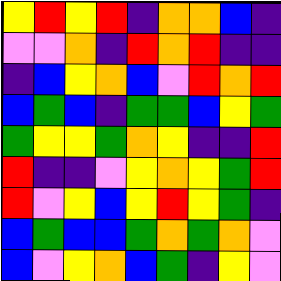[["yellow", "red", "yellow", "red", "indigo", "orange", "orange", "blue", "indigo"], ["violet", "violet", "orange", "indigo", "red", "orange", "red", "indigo", "indigo"], ["indigo", "blue", "yellow", "orange", "blue", "violet", "red", "orange", "red"], ["blue", "green", "blue", "indigo", "green", "green", "blue", "yellow", "green"], ["green", "yellow", "yellow", "green", "orange", "yellow", "indigo", "indigo", "red"], ["red", "indigo", "indigo", "violet", "yellow", "orange", "yellow", "green", "red"], ["red", "violet", "yellow", "blue", "yellow", "red", "yellow", "green", "indigo"], ["blue", "green", "blue", "blue", "green", "orange", "green", "orange", "violet"], ["blue", "violet", "yellow", "orange", "blue", "green", "indigo", "yellow", "violet"]]